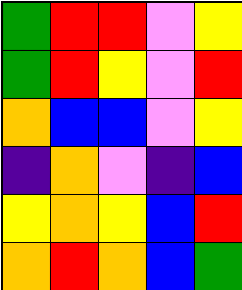[["green", "red", "red", "violet", "yellow"], ["green", "red", "yellow", "violet", "red"], ["orange", "blue", "blue", "violet", "yellow"], ["indigo", "orange", "violet", "indigo", "blue"], ["yellow", "orange", "yellow", "blue", "red"], ["orange", "red", "orange", "blue", "green"]]